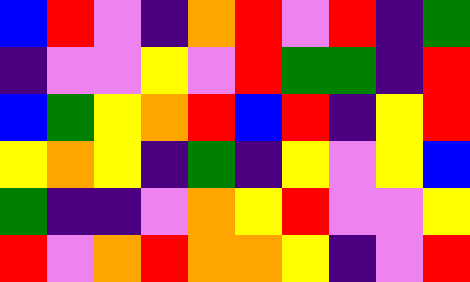[["blue", "red", "violet", "indigo", "orange", "red", "violet", "red", "indigo", "green"], ["indigo", "violet", "violet", "yellow", "violet", "red", "green", "green", "indigo", "red"], ["blue", "green", "yellow", "orange", "red", "blue", "red", "indigo", "yellow", "red"], ["yellow", "orange", "yellow", "indigo", "green", "indigo", "yellow", "violet", "yellow", "blue"], ["green", "indigo", "indigo", "violet", "orange", "yellow", "red", "violet", "violet", "yellow"], ["red", "violet", "orange", "red", "orange", "orange", "yellow", "indigo", "violet", "red"]]